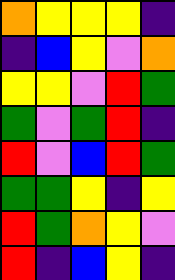[["orange", "yellow", "yellow", "yellow", "indigo"], ["indigo", "blue", "yellow", "violet", "orange"], ["yellow", "yellow", "violet", "red", "green"], ["green", "violet", "green", "red", "indigo"], ["red", "violet", "blue", "red", "green"], ["green", "green", "yellow", "indigo", "yellow"], ["red", "green", "orange", "yellow", "violet"], ["red", "indigo", "blue", "yellow", "indigo"]]